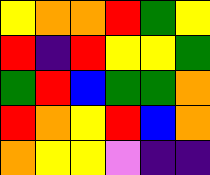[["yellow", "orange", "orange", "red", "green", "yellow"], ["red", "indigo", "red", "yellow", "yellow", "green"], ["green", "red", "blue", "green", "green", "orange"], ["red", "orange", "yellow", "red", "blue", "orange"], ["orange", "yellow", "yellow", "violet", "indigo", "indigo"]]